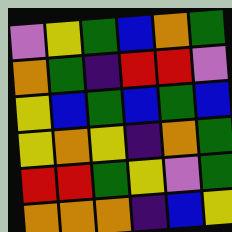[["violet", "yellow", "green", "blue", "orange", "green"], ["orange", "green", "indigo", "red", "red", "violet"], ["yellow", "blue", "green", "blue", "green", "blue"], ["yellow", "orange", "yellow", "indigo", "orange", "green"], ["red", "red", "green", "yellow", "violet", "green"], ["orange", "orange", "orange", "indigo", "blue", "yellow"]]